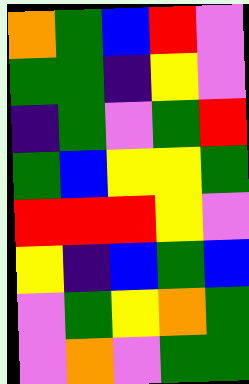[["orange", "green", "blue", "red", "violet"], ["green", "green", "indigo", "yellow", "violet"], ["indigo", "green", "violet", "green", "red"], ["green", "blue", "yellow", "yellow", "green"], ["red", "red", "red", "yellow", "violet"], ["yellow", "indigo", "blue", "green", "blue"], ["violet", "green", "yellow", "orange", "green"], ["violet", "orange", "violet", "green", "green"]]